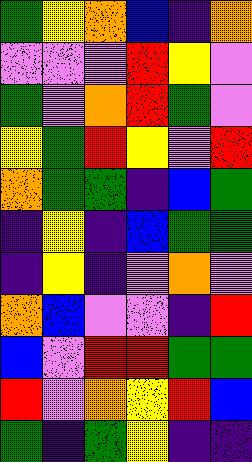[["green", "yellow", "orange", "blue", "indigo", "orange"], ["violet", "violet", "violet", "red", "yellow", "violet"], ["green", "violet", "orange", "red", "green", "violet"], ["yellow", "green", "red", "yellow", "violet", "red"], ["orange", "green", "green", "indigo", "blue", "green"], ["indigo", "yellow", "indigo", "blue", "green", "green"], ["indigo", "yellow", "indigo", "violet", "orange", "violet"], ["orange", "blue", "violet", "violet", "indigo", "red"], ["blue", "violet", "red", "red", "green", "green"], ["red", "violet", "orange", "yellow", "red", "blue"], ["green", "indigo", "green", "yellow", "indigo", "indigo"]]